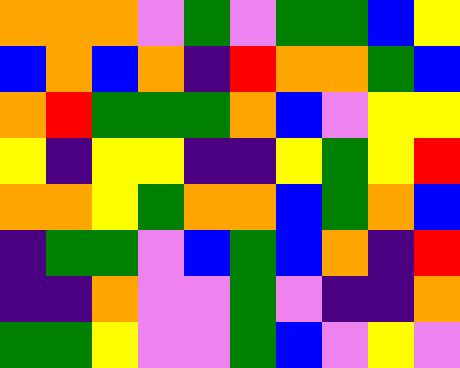[["orange", "orange", "orange", "violet", "green", "violet", "green", "green", "blue", "yellow"], ["blue", "orange", "blue", "orange", "indigo", "red", "orange", "orange", "green", "blue"], ["orange", "red", "green", "green", "green", "orange", "blue", "violet", "yellow", "yellow"], ["yellow", "indigo", "yellow", "yellow", "indigo", "indigo", "yellow", "green", "yellow", "red"], ["orange", "orange", "yellow", "green", "orange", "orange", "blue", "green", "orange", "blue"], ["indigo", "green", "green", "violet", "blue", "green", "blue", "orange", "indigo", "red"], ["indigo", "indigo", "orange", "violet", "violet", "green", "violet", "indigo", "indigo", "orange"], ["green", "green", "yellow", "violet", "violet", "green", "blue", "violet", "yellow", "violet"]]